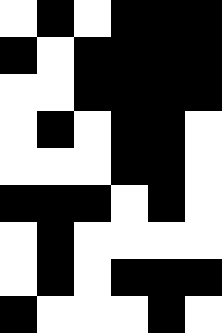[["white", "black", "white", "black", "black", "black"], ["black", "white", "black", "black", "black", "black"], ["white", "white", "black", "black", "black", "black"], ["white", "black", "white", "black", "black", "white"], ["white", "white", "white", "black", "black", "white"], ["black", "black", "black", "white", "black", "white"], ["white", "black", "white", "white", "white", "white"], ["white", "black", "white", "black", "black", "black"], ["black", "white", "white", "white", "black", "white"]]